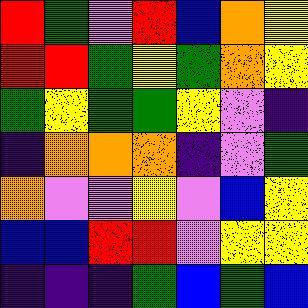[["red", "green", "violet", "red", "blue", "orange", "yellow"], ["red", "red", "green", "yellow", "green", "orange", "yellow"], ["green", "yellow", "green", "green", "yellow", "violet", "indigo"], ["indigo", "orange", "orange", "orange", "indigo", "violet", "green"], ["orange", "violet", "violet", "yellow", "violet", "blue", "yellow"], ["blue", "blue", "red", "red", "violet", "yellow", "yellow"], ["indigo", "indigo", "indigo", "green", "blue", "green", "blue"]]